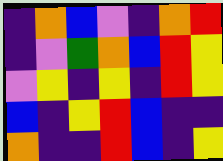[["indigo", "orange", "blue", "violet", "indigo", "orange", "red"], ["indigo", "violet", "green", "orange", "blue", "red", "yellow"], ["violet", "yellow", "indigo", "yellow", "indigo", "red", "yellow"], ["blue", "indigo", "yellow", "red", "blue", "indigo", "indigo"], ["orange", "indigo", "indigo", "red", "blue", "indigo", "yellow"]]